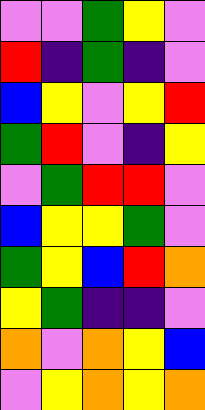[["violet", "violet", "green", "yellow", "violet"], ["red", "indigo", "green", "indigo", "violet"], ["blue", "yellow", "violet", "yellow", "red"], ["green", "red", "violet", "indigo", "yellow"], ["violet", "green", "red", "red", "violet"], ["blue", "yellow", "yellow", "green", "violet"], ["green", "yellow", "blue", "red", "orange"], ["yellow", "green", "indigo", "indigo", "violet"], ["orange", "violet", "orange", "yellow", "blue"], ["violet", "yellow", "orange", "yellow", "orange"]]